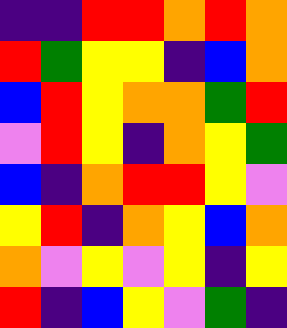[["indigo", "indigo", "red", "red", "orange", "red", "orange"], ["red", "green", "yellow", "yellow", "indigo", "blue", "orange"], ["blue", "red", "yellow", "orange", "orange", "green", "red"], ["violet", "red", "yellow", "indigo", "orange", "yellow", "green"], ["blue", "indigo", "orange", "red", "red", "yellow", "violet"], ["yellow", "red", "indigo", "orange", "yellow", "blue", "orange"], ["orange", "violet", "yellow", "violet", "yellow", "indigo", "yellow"], ["red", "indigo", "blue", "yellow", "violet", "green", "indigo"]]